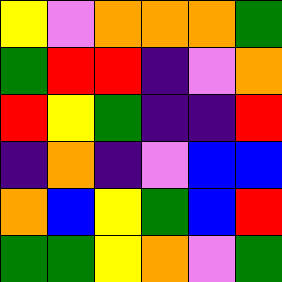[["yellow", "violet", "orange", "orange", "orange", "green"], ["green", "red", "red", "indigo", "violet", "orange"], ["red", "yellow", "green", "indigo", "indigo", "red"], ["indigo", "orange", "indigo", "violet", "blue", "blue"], ["orange", "blue", "yellow", "green", "blue", "red"], ["green", "green", "yellow", "orange", "violet", "green"]]